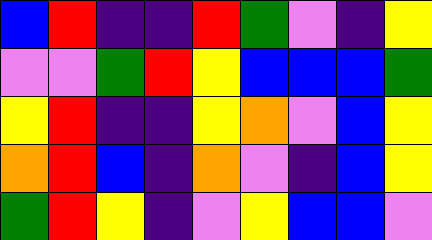[["blue", "red", "indigo", "indigo", "red", "green", "violet", "indigo", "yellow"], ["violet", "violet", "green", "red", "yellow", "blue", "blue", "blue", "green"], ["yellow", "red", "indigo", "indigo", "yellow", "orange", "violet", "blue", "yellow"], ["orange", "red", "blue", "indigo", "orange", "violet", "indigo", "blue", "yellow"], ["green", "red", "yellow", "indigo", "violet", "yellow", "blue", "blue", "violet"]]